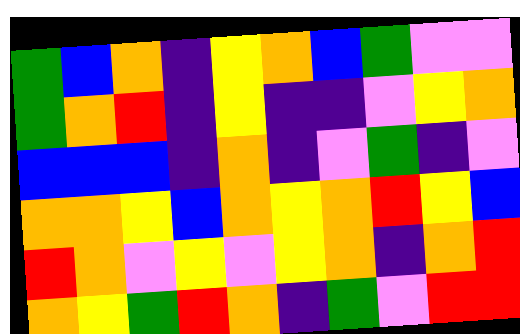[["green", "blue", "orange", "indigo", "yellow", "orange", "blue", "green", "violet", "violet"], ["green", "orange", "red", "indigo", "yellow", "indigo", "indigo", "violet", "yellow", "orange"], ["blue", "blue", "blue", "indigo", "orange", "indigo", "violet", "green", "indigo", "violet"], ["orange", "orange", "yellow", "blue", "orange", "yellow", "orange", "red", "yellow", "blue"], ["red", "orange", "violet", "yellow", "violet", "yellow", "orange", "indigo", "orange", "red"], ["orange", "yellow", "green", "red", "orange", "indigo", "green", "violet", "red", "red"]]